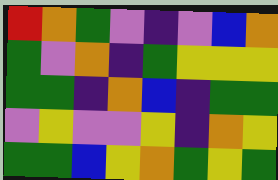[["red", "orange", "green", "violet", "indigo", "violet", "blue", "orange"], ["green", "violet", "orange", "indigo", "green", "yellow", "yellow", "yellow"], ["green", "green", "indigo", "orange", "blue", "indigo", "green", "green"], ["violet", "yellow", "violet", "violet", "yellow", "indigo", "orange", "yellow"], ["green", "green", "blue", "yellow", "orange", "green", "yellow", "green"]]